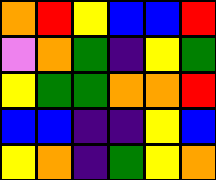[["orange", "red", "yellow", "blue", "blue", "red"], ["violet", "orange", "green", "indigo", "yellow", "green"], ["yellow", "green", "green", "orange", "orange", "red"], ["blue", "blue", "indigo", "indigo", "yellow", "blue"], ["yellow", "orange", "indigo", "green", "yellow", "orange"]]